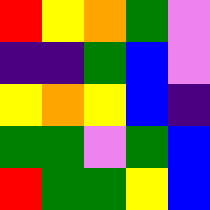[["red", "yellow", "orange", "green", "violet"], ["indigo", "indigo", "green", "blue", "violet"], ["yellow", "orange", "yellow", "blue", "indigo"], ["green", "green", "violet", "green", "blue"], ["red", "green", "green", "yellow", "blue"]]